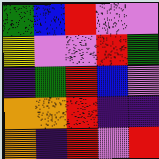[["green", "blue", "red", "violet", "violet"], ["yellow", "violet", "violet", "red", "green"], ["indigo", "green", "red", "blue", "violet"], ["orange", "orange", "red", "indigo", "indigo"], ["orange", "indigo", "red", "violet", "red"]]